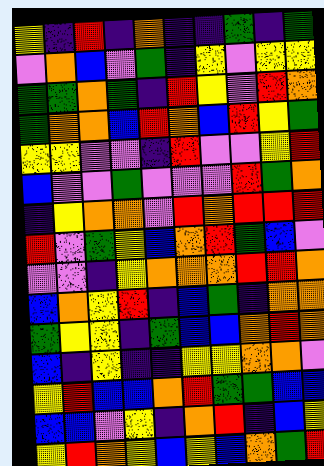[["yellow", "indigo", "red", "indigo", "orange", "indigo", "indigo", "green", "indigo", "green"], ["violet", "orange", "blue", "violet", "green", "indigo", "yellow", "violet", "yellow", "yellow"], ["green", "green", "orange", "green", "indigo", "red", "yellow", "violet", "red", "orange"], ["green", "orange", "orange", "blue", "red", "orange", "blue", "red", "yellow", "green"], ["yellow", "yellow", "violet", "violet", "indigo", "red", "violet", "violet", "yellow", "red"], ["blue", "violet", "violet", "green", "violet", "violet", "violet", "red", "green", "orange"], ["indigo", "yellow", "orange", "orange", "violet", "red", "orange", "red", "red", "red"], ["red", "violet", "green", "yellow", "blue", "orange", "red", "green", "blue", "violet"], ["violet", "violet", "indigo", "yellow", "orange", "orange", "orange", "red", "red", "orange"], ["blue", "orange", "yellow", "red", "indigo", "blue", "green", "indigo", "orange", "orange"], ["green", "yellow", "yellow", "indigo", "green", "blue", "blue", "orange", "red", "orange"], ["blue", "indigo", "yellow", "indigo", "indigo", "yellow", "yellow", "orange", "orange", "violet"], ["yellow", "red", "blue", "blue", "orange", "red", "green", "green", "blue", "blue"], ["blue", "blue", "violet", "yellow", "indigo", "orange", "red", "indigo", "blue", "yellow"], ["yellow", "red", "orange", "yellow", "blue", "yellow", "blue", "orange", "green", "red"]]